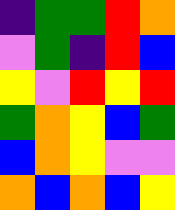[["indigo", "green", "green", "red", "orange"], ["violet", "green", "indigo", "red", "blue"], ["yellow", "violet", "red", "yellow", "red"], ["green", "orange", "yellow", "blue", "green"], ["blue", "orange", "yellow", "violet", "violet"], ["orange", "blue", "orange", "blue", "yellow"]]